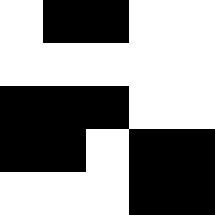[["white", "black", "black", "white", "white"], ["white", "white", "white", "white", "white"], ["black", "black", "black", "white", "white"], ["black", "black", "white", "black", "black"], ["white", "white", "white", "black", "black"]]